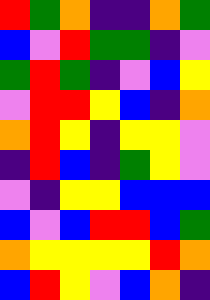[["red", "green", "orange", "indigo", "indigo", "orange", "green"], ["blue", "violet", "red", "green", "green", "indigo", "violet"], ["green", "red", "green", "indigo", "violet", "blue", "yellow"], ["violet", "red", "red", "yellow", "blue", "indigo", "orange"], ["orange", "red", "yellow", "indigo", "yellow", "yellow", "violet"], ["indigo", "red", "blue", "indigo", "green", "yellow", "violet"], ["violet", "indigo", "yellow", "yellow", "blue", "blue", "blue"], ["blue", "violet", "blue", "red", "red", "blue", "green"], ["orange", "yellow", "yellow", "yellow", "yellow", "red", "orange"], ["blue", "red", "yellow", "violet", "blue", "orange", "indigo"]]